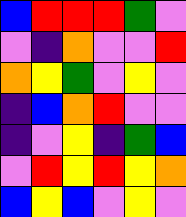[["blue", "red", "red", "red", "green", "violet"], ["violet", "indigo", "orange", "violet", "violet", "red"], ["orange", "yellow", "green", "violet", "yellow", "violet"], ["indigo", "blue", "orange", "red", "violet", "violet"], ["indigo", "violet", "yellow", "indigo", "green", "blue"], ["violet", "red", "yellow", "red", "yellow", "orange"], ["blue", "yellow", "blue", "violet", "yellow", "violet"]]